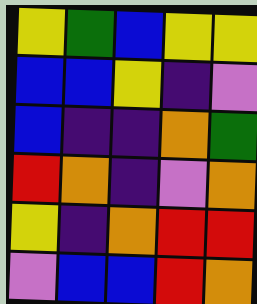[["yellow", "green", "blue", "yellow", "yellow"], ["blue", "blue", "yellow", "indigo", "violet"], ["blue", "indigo", "indigo", "orange", "green"], ["red", "orange", "indigo", "violet", "orange"], ["yellow", "indigo", "orange", "red", "red"], ["violet", "blue", "blue", "red", "orange"]]